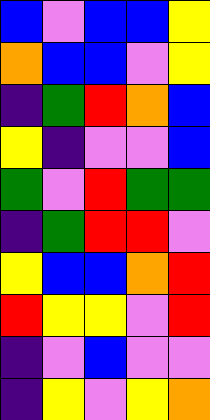[["blue", "violet", "blue", "blue", "yellow"], ["orange", "blue", "blue", "violet", "yellow"], ["indigo", "green", "red", "orange", "blue"], ["yellow", "indigo", "violet", "violet", "blue"], ["green", "violet", "red", "green", "green"], ["indigo", "green", "red", "red", "violet"], ["yellow", "blue", "blue", "orange", "red"], ["red", "yellow", "yellow", "violet", "red"], ["indigo", "violet", "blue", "violet", "violet"], ["indigo", "yellow", "violet", "yellow", "orange"]]